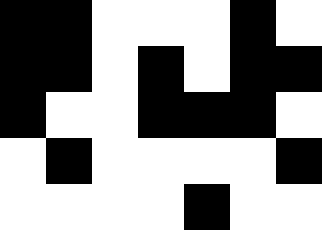[["black", "black", "white", "white", "white", "black", "white"], ["black", "black", "white", "black", "white", "black", "black"], ["black", "white", "white", "black", "black", "black", "white"], ["white", "black", "white", "white", "white", "white", "black"], ["white", "white", "white", "white", "black", "white", "white"]]